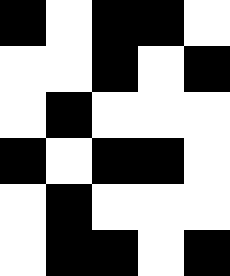[["black", "white", "black", "black", "white"], ["white", "white", "black", "white", "black"], ["white", "black", "white", "white", "white"], ["black", "white", "black", "black", "white"], ["white", "black", "white", "white", "white"], ["white", "black", "black", "white", "black"]]